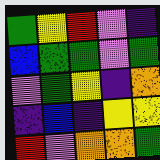[["green", "yellow", "red", "violet", "indigo"], ["blue", "green", "green", "violet", "green"], ["violet", "green", "yellow", "indigo", "orange"], ["indigo", "blue", "indigo", "yellow", "yellow"], ["red", "violet", "orange", "orange", "green"]]